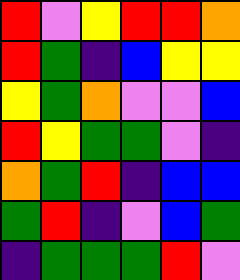[["red", "violet", "yellow", "red", "red", "orange"], ["red", "green", "indigo", "blue", "yellow", "yellow"], ["yellow", "green", "orange", "violet", "violet", "blue"], ["red", "yellow", "green", "green", "violet", "indigo"], ["orange", "green", "red", "indigo", "blue", "blue"], ["green", "red", "indigo", "violet", "blue", "green"], ["indigo", "green", "green", "green", "red", "violet"]]